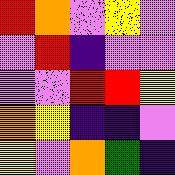[["red", "orange", "violet", "yellow", "violet"], ["violet", "red", "indigo", "violet", "violet"], ["violet", "violet", "red", "red", "yellow"], ["orange", "yellow", "indigo", "indigo", "violet"], ["yellow", "violet", "orange", "green", "indigo"]]